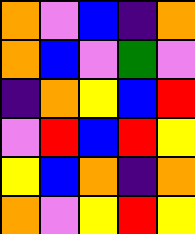[["orange", "violet", "blue", "indigo", "orange"], ["orange", "blue", "violet", "green", "violet"], ["indigo", "orange", "yellow", "blue", "red"], ["violet", "red", "blue", "red", "yellow"], ["yellow", "blue", "orange", "indigo", "orange"], ["orange", "violet", "yellow", "red", "yellow"]]